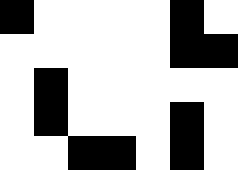[["black", "white", "white", "white", "white", "black", "white"], ["white", "white", "white", "white", "white", "black", "black"], ["white", "black", "white", "white", "white", "white", "white"], ["white", "black", "white", "white", "white", "black", "white"], ["white", "white", "black", "black", "white", "black", "white"]]